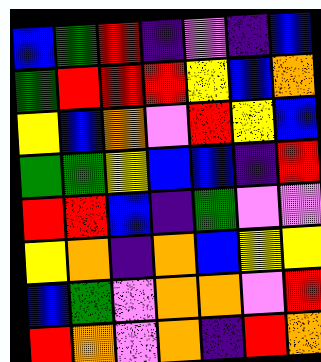[["blue", "green", "red", "indigo", "violet", "indigo", "blue"], ["green", "red", "red", "red", "yellow", "blue", "orange"], ["yellow", "blue", "orange", "violet", "red", "yellow", "blue"], ["green", "green", "yellow", "blue", "blue", "indigo", "red"], ["red", "red", "blue", "indigo", "green", "violet", "violet"], ["yellow", "orange", "indigo", "orange", "blue", "yellow", "yellow"], ["blue", "green", "violet", "orange", "orange", "violet", "red"], ["red", "orange", "violet", "orange", "indigo", "red", "orange"]]